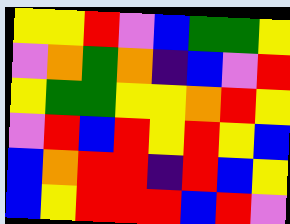[["yellow", "yellow", "red", "violet", "blue", "green", "green", "yellow"], ["violet", "orange", "green", "orange", "indigo", "blue", "violet", "red"], ["yellow", "green", "green", "yellow", "yellow", "orange", "red", "yellow"], ["violet", "red", "blue", "red", "yellow", "red", "yellow", "blue"], ["blue", "orange", "red", "red", "indigo", "red", "blue", "yellow"], ["blue", "yellow", "red", "red", "red", "blue", "red", "violet"]]